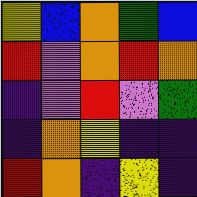[["yellow", "blue", "orange", "green", "blue"], ["red", "violet", "orange", "red", "orange"], ["indigo", "violet", "red", "violet", "green"], ["indigo", "orange", "yellow", "indigo", "indigo"], ["red", "orange", "indigo", "yellow", "indigo"]]